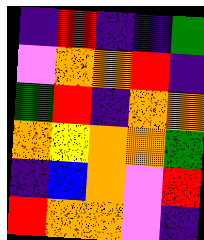[["indigo", "red", "indigo", "indigo", "green"], ["violet", "orange", "orange", "red", "indigo"], ["green", "red", "indigo", "orange", "orange"], ["orange", "yellow", "orange", "orange", "green"], ["indigo", "blue", "orange", "violet", "red"], ["red", "orange", "orange", "violet", "indigo"]]